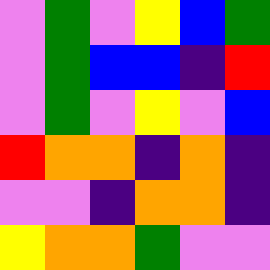[["violet", "green", "violet", "yellow", "blue", "green"], ["violet", "green", "blue", "blue", "indigo", "red"], ["violet", "green", "violet", "yellow", "violet", "blue"], ["red", "orange", "orange", "indigo", "orange", "indigo"], ["violet", "violet", "indigo", "orange", "orange", "indigo"], ["yellow", "orange", "orange", "green", "violet", "violet"]]